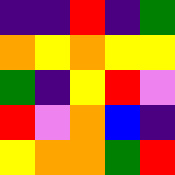[["indigo", "indigo", "red", "indigo", "green"], ["orange", "yellow", "orange", "yellow", "yellow"], ["green", "indigo", "yellow", "red", "violet"], ["red", "violet", "orange", "blue", "indigo"], ["yellow", "orange", "orange", "green", "red"]]